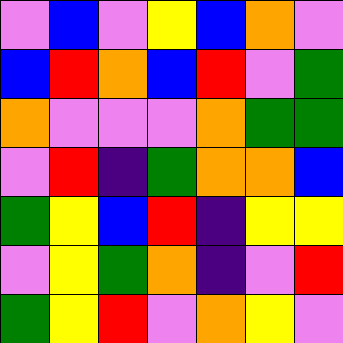[["violet", "blue", "violet", "yellow", "blue", "orange", "violet"], ["blue", "red", "orange", "blue", "red", "violet", "green"], ["orange", "violet", "violet", "violet", "orange", "green", "green"], ["violet", "red", "indigo", "green", "orange", "orange", "blue"], ["green", "yellow", "blue", "red", "indigo", "yellow", "yellow"], ["violet", "yellow", "green", "orange", "indigo", "violet", "red"], ["green", "yellow", "red", "violet", "orange", "yellow", "violet"]]